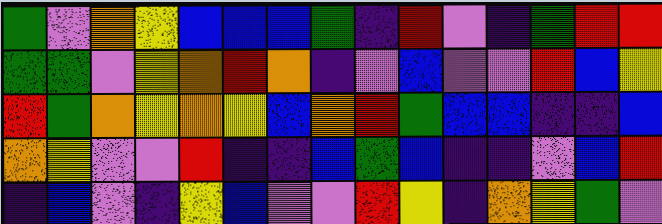[["green", "violet", "orange", "yellow", "blue", "blue", "blue", "green", "indigo", "red", "violet", "indigo", "green", "red", "red"], ["green", "green", "violet", "yellow", "orange", "red", "orange", "indigo", "violet", "blue", "violet", "violet", "red", "blue", "yellow"], ["red", "green", "orange", "yellow", "orange", "yellow", "blue", "orange", "red", "green", "blue", "blue", "indigo", "indigo", "blue"], ["orange", "yellow", "violet", "violet", "red", "indigo", "indigo", "blue", "green", "blue", "indigo", "indigo", "violet", "blue", "red"], ["indigo", "blue", "violet", "indigo", "yellow", "blue", "violet", "violet", "red", "yellow", "indigo", "orange", "yellow", "green", "violet"]]